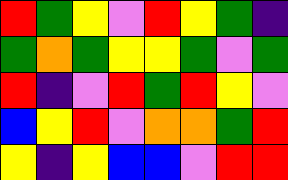[["red", "green", "yellow", "violet", "red", "yellow", "green", "indigo"], ["green", "orange", "green", "yellow", "yellow", "green", "violet", "green"], ["red", "indigo", "violet", "red", "green", "red", "yellow", "violet"], ["blue", "yellow", "red", "violet", "orange", "orange", "green", "red"], ["yellow", "indigo", "yellow", "blue", "blue", "violet", "red", "red"]]